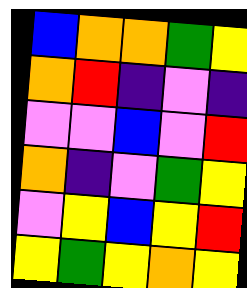[["blue", "orange", "orange", "green", "yellow"], ["orange", "red", "indigo", "violet", "indigo"], ["violet", "violet", "blue", "violet", "red"], ["orange", "indigo", "violet", "green", "yellow"], ["violet", "yellow", "blue", "yellow", "red"], ["yellow", "green", "yellow", "orange", "yellow"]]